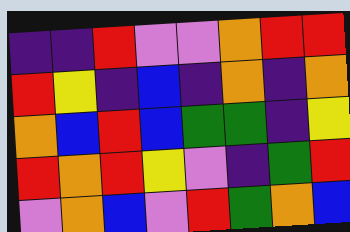[["indigo", "indigo", "red", "violet", "violet", "orange", "red", "red"], ["red", "yellow", "indigo", "blue", "indigo", "orange", "indigo", "orange"], ["orange", "blue", "red", "blue", "green", "green", "indigo", "yellow"], ["red", "orange", "red", "yellow", "violet", "indigo", "green", "red"], ["violet", "orange", "blue", "violet", "red", "green", "orange", "blue"]]